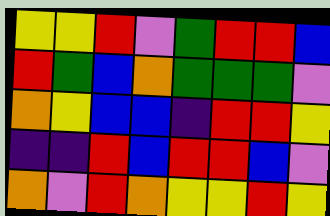[["yellow", "yellow", "red", "violet", "green", "red", "red", "blue"], ["red", "green", "blue", "orange", "green", "green", "green", "violet"], ["orange", "yellow", "blue", "blue", "indigo", "red", "red", "yellow"], ["indigo", "indigo", "red", "blue", "red", "red", "blue", "violet"], ["orange", "violet", "red", "orange", "yellow", "yellow", "red", "yellow"]]